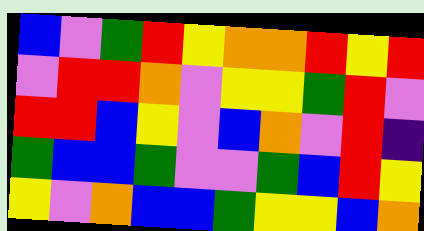[["blue", "violet", "green", "red", "yellow", "orange", "orange", "red", "yellow", "red"], ["violet", "red", "red", "orange", "violet", "yellow", "yellow", "green", "red", "violet"], ["red", "red", "blue", "yellow", "violet", "blue", "orange", "violet", "red", "indigo"], ["green", "blue", "blue", "green", "violet", "violet", "green", "blue", "red", "yellow"], ["yellow", "violet", "orange", "blue", "blue", "green", "yellow", "yellow", "blue", "orange"]]